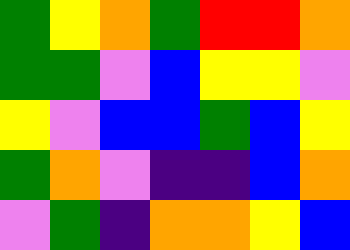[["green", "yellow", "orange", "green", "red", "red", "orange"], ["green", "green", "violet", "blue", "yellow", "yellow", "violet"], ["yellow", "violet", "blue", "blue", "green", "blue", "yellow"], ["green", "orange", "violet", "indigo", "indigo", "blue", "orange"], ["violet", "green", "indigo", "orange", "orange", "yellow", "blue"]]